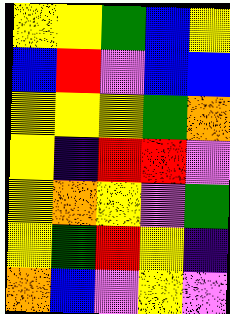[["yellow", "yellow", "green", "blue", "yellow"], ["blue", "red", "violet", "blue", "blue"], ["yellow", "yellow", "yellow", "green", "orange"], ["yellow", "indigo", "red", "red", "violet"], ["yellow", "orange", "yellow", "violet", "green"], ["yellow", "green", "red", "yellow", "indigo"], ["orange", "blue", "violet", "yellow", "violet"]]